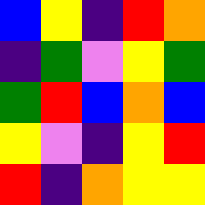[["blue", "yellow", "indigo", "red", "orange"], ["indigo", "green", "violet", "yellow", "green"], ["green", "red", "blue", "orange", "blue"], ["yellow", "violet", "indigo", "yellow", "red"], ["red", "indigo", "orange", "yellow", "yellow"]]